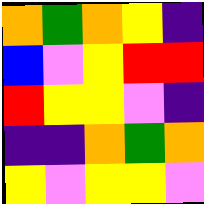[["orange", "green", "orange", "yellow", "indigo"], ["blue", "violet", "yellow", "red", "red"], ["red", "yellow", "yellow", "violet", "indigo"], ["indigo", "indigo", "orange", "green", "orange"], ["yellow", "violet", "yellow", "yellow", "violet"]]